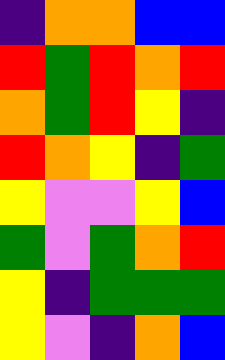[["indigo", "orange", "orange", "blue", "blue"], ["red", "green", "red", "orange", "red"], ["orange", "green", "red", "yellow", "indigo"], ["red", "orange", "yellow", "indigo", "green"], ["yellow", "violet", "violet", "yellow", "blue"], ["green", "violet", "green", "orange", "red"], ["yellow", "indigo", "green", "green", "green"], ["yellow", "violet", "indigo", "orange", "blue"]]